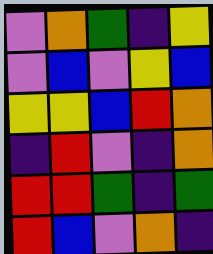[["violet", "orange", "green", "indigo", "yellow"], ["violet", "blue", "violet", "yellow", "blue"], ["yellow", "yellow", "blue", "red", "orange"], ["indigo", "red", "violet", "indigo", "orange"], ["red", "red", "green", "indigo", "green"], ["red", "blue", "violet", "orange", "indigo"]]